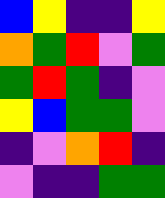[["blue", "yellow", "indigo", "indigo", "yellow"], ["orange", "green", "red", "violet", "green"], ["green", "red", "green", "indigo", "violet"], ["yellow", "blue", "green", "green", "violet"], ["indigo", "violet", "orange", "red", "indigo"], ["violet", "indigo", "indigo", "green", "green"]]